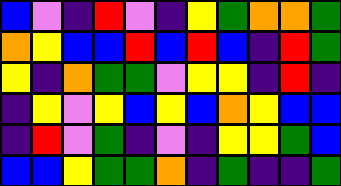[["blue", "violet", "indigo", "red", "violet", "indigo", "yellow", "green", "orange", "orange", "green"], ["orange", "yellow", "blue", "blue", "red", "blue", "red", "blue", "indigo", "red", "green"], ["yellow", "indigo", "orange", "green", "green", "violet", "yellow", "yellow", "indigo", "red", "indigo"], ["indigo", "yellow", "violet", "yellow", "blue", "yellow", "blue", "orange", "yellow", "blue", "blue"], ["indigo", "red", "violet", "green", "indigo", "violet", "indigo", "yellow", "yellow", "green", "blue"], ["blue", "blue", "yellow", "green", "green", "orange", "indigo", "green", "indigo", "indigo", "green"]]